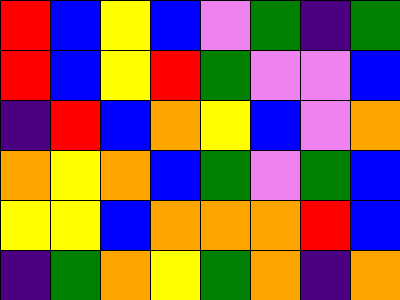[["red", "blue", "yellow", "blue", "violet", "green", "indigo", "green"], ["red", "blue", "yellow", "red", "green", "violet", "violet", "blue"], ["indigo", "red", "blue", "orange", "yellow", "blue", "violet", "orange"], ["orange", "yellow", "orange", "blue", "green", "violet", "green", "blue"], ["yellow", "yellow", "blue", "orange", "orange", "orange", "red", "blue"], ["indigo", "green", "orange", "yellow", "green", "orange", "indigo", "orange"]]